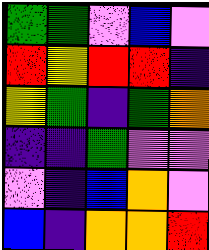[["green", "green", "violet", "blue", "violet"], ["red", "yellow", "red", "red", "indigo"], ["yellow", "green", "indigo", "green", "orange"], ["indigo", "indigo", "green", "violet", "violet"], ["violet", "indigo", "blue", "orange", "violet"], ["blue", "indigo", "orange", "orange", "red"]]